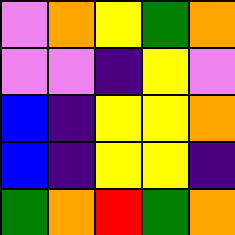[["violet", "orange", "yellow", "green", "orange"], ["violet", "violet", "indigo", "yellow", "violet"], ["blue", "indigo", "yellow", "yellow", "orange"], ["blue", "indigo", "yellow", "yellow", "indigo"], ["green", "orange", "red", "green", "orange"]]